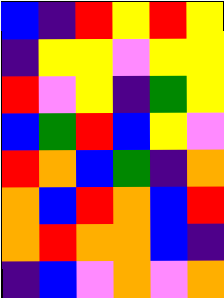[["blue", "indigo", "red", "yellow", "red", "yellow"], ["indigo", "yellow", "yellow", "violet", "yellow", "yellow"], ["red", "violet", "yellow", "indigo", "green", "yellow"], ["blue", "green", "red", "blue", "yellow", "violet"], ["red", "orange", "blue", "green", "indigo", "orange"], ["orange", "blue", "red", "orange", "blue", "red"], ["orange", "red", "orange", "orange", "blue", "indigo"], ["indigo", "blue", "violet", "orange", "violet", "orange"]]